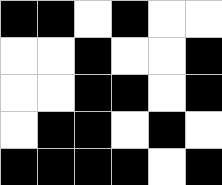[["black", "black", "white", "black", "white", "white"], ["white", "white", "black", "white", "white", "black"], ["white", "white", "black", "black", "white", "black"], ["white", "black", "black", "white", "black", "white"], ["black", "black", "black", "black", "white", "black"]]